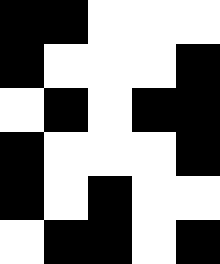[["black", "black", "white", "white", "white"], ["black", "white", "white", "white", "black"], ["white", "black", "white", "black", "black"], ["black", "white", "white", "white", "black"], ["black", "white", "black", "white", "white"], ["white", "black", "black", "white", "black"]]